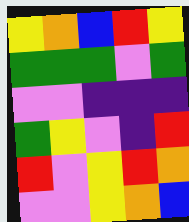[["yellow", "orange", "blue", "red", "yellow"], ["green", "green", "green", "violet", "green"], ["violet", "violet", "indigo", "indigo", "indigo"], ["green", "yellow", "violet", "indigo", "red"], ["red", "violet", "yellow", "red", "orange"], ["violet", "violet", "yellow", "orange", "blue"]]